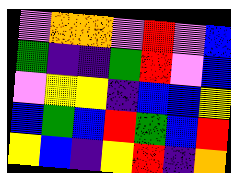[["violet", "orange", "orange", "violet", "red", "violet", "blue"], ["green", "indigo", "indigo", "green", "red", "violet", "blue"], ["violet", "yellow", "yellow", "indigo", "blue", "blue", "yellow"], ["blue", "green", "blue", "red", "green", "blue", "red"], ["yellow", "blue", "indigo", "yellow", "red", "indigo", "orange"]]